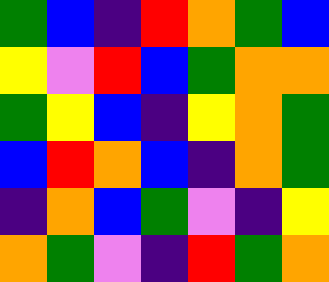[["green", "blue", "indigo", "red", "orange", "green", "blue"], ["yellow", "violet", "red", "blue", "green", "orange", "orange"], ["green", "yellow", "blue", "indigo", "yellow", "orange", "green"], ["blue", "red", "orange", "blue", "indigo", "orange", "green"], ["indigo", "orange", "blue", "green", "violet", "indigo", "yellow"], ["orange", "green", "violet", "indigo", "red", "green", "orange"]]